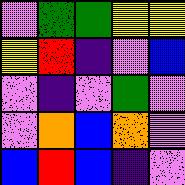[["violet", "green", "green", "yellow", "yellow"], ["yellow", "red", "indigo", "violet", "blue"], ["violet", "indigo", "violet", "green", "violet"], ["violet", "orange", "blue", "orange", "violet"], ["blue", "red", "blue", "indigo", "violet"]]